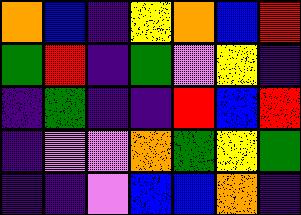[["orange", "blue", "indigo", "yellow", "orange", "blue", "red"], ["green", "red", "indigo", "green", "violet", "yellow", "indigo"], ["indigo", "green", "indigo", "indigo", "red", "blue", "red"], ["indigo", "violet", "violet", "orange", "green", "yellow", "green"], ["indigo", "indigo", "violet", "blue", "blue", "orange", "indigo"]]